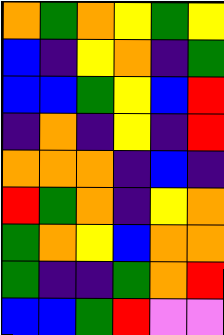[["orange", "green", "orange", "yellow", "green", "yellow"], ["blue", "indigo", "yellow", "orange", "indigo", "green"], ["blue", "blue", "green", "yellow", "blue", "red"], ["indigo", "orange", "indigo", "yellow", "indigo", "red"], ["orange", "orange", "orange", "indigo", "blue", "indigo"], ["red", "green", "orange", "indigo", "yellow", "orange"], ["green", "orange", "yellow", "blue", "orange", "orange"], ["green", "indigo", "indigo", "green", "orange", "red"], ["blue", "blue", "green", "red", "violet", "violet"]]